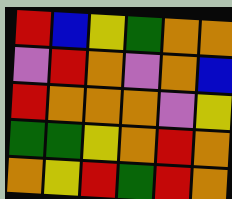[["red", "blue", "yellow", "green", "orange", "orange"], ["violet", "red", "orange", "violet", "orange", "blue"], ["red", "orange", "orange", "orange", "violet", "yellow"], ["green", "green", "yellow", "orange", "red", "orange"], ["orange", "yellow", "red", "green", "red", "orange"]]